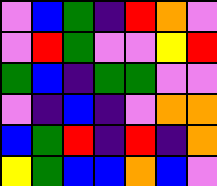[["violet", "blue", "green", "indigo", "red", "orange", "violet"], ["violet", "red", "green", "violet", "violet", "yellow", "red"], ["green", "blue", "indigo", "green", "green", "violet", "violet"], ["violet", "indigo", "blue", "indigo", "violet", "orange", "orange"], ["blue", "green", "red", "indigo", "red", "indigo", "orange"], ["yellow", "green", "blue", "blue", "orange", "blue", "violet"]]